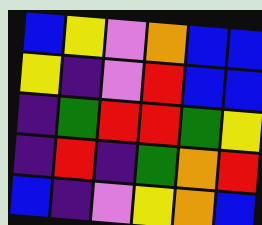[["blue", "yellow", "violet", "orange", "blue", "blue"], ["yellow", "indigo", "violet", "red", "blue", "blue"], ["indigo", "green", "red", "red", "green", "yellow"], ["indigo", "red", "indigo", "green", "orange", "red"], ["blue", "indigo", "violet", "yellow", "orange", "blue"]]